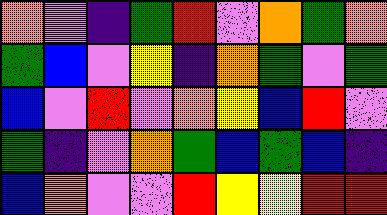[["orange", "violet", "indigo", "green", "red", "violet", "orange", "green", "orange"], ["green", "blue", "violet", "yellow", "indigo", "orange", "green", "violet", "green"], ["blue", "violet", "red", "violet", "orange", "yellow", "blue", "red", "violet"], ["green", "indigo", "violet", "orange", "green", "blue", "green", "blue", "indigo"], ["blue", "orange", "violet", "violet", "red", "yellow", "yellow", "red", "red"]]